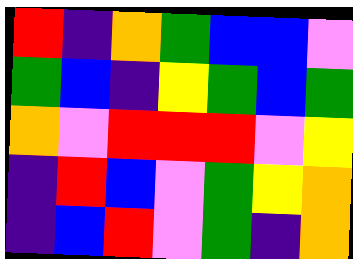[["red", "indigo", "orange", "green", "blue", "blue", "violet"], ["green", "blue", "indigo", "yellow", "green", "blue", "green"], ["orange", "violet", "red", "red", "red", "violet", "yellow"], ["indigo", "red", "blue", "violet", "green", "yellow", "orange"], ["indigo", "blue", "red", "violet", "green", "indigo", "orange"]]